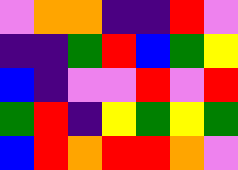[["violet", "orange", "orange", "indigo", "indigo", "red", "violet"], ["indigo", "indigo", "green", "red", "blue", "green", "yellow"], ["blue", "indigo", "violet", "violet", "red", "violet", "red"], ["green", "red", "indigo", "yellow", "green", "yellow", "green"], ["blue", "red", "orange", "red", "red", "orange", "violet"]]